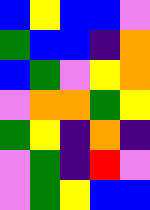[["blue", "yellow", "blue", "blue", "violet"], ["green", "blue", "blue", "indigo", "orange"], ["blue", "green", "violet", "yellow", "orange"], ["violet", "orange", "orange", "green", "yellow"], ["green", "yellow", "indigo", "orange", "indigo"], ["violet", "green", "indigo", "red", "violet"], ["violet", "green", "yellow", "blue", "blue"]]